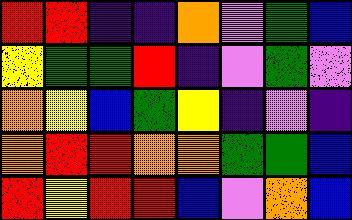[["red", "red", "indigo", "indigo", "orange", "violet", "green", "blue"], ["yellow", "green", "green", "red", "indigo", "violet", "green", "violet"], ["orange", "yellow", "blue", "green", "yellow", "indigo", "violet", "indigo"], ["orange", "red", "red", "orange", "orange", "green", "green", "blue"], ["red", "yellow", "red", "red", "blue", "violet", "orange", "blue"]]